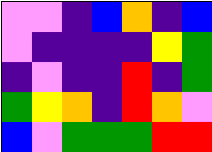[["violet", "violet", "indigo", "blue", "orange", "indigo", "blue"], ["violet", "indigo", "indigo", "indigo", "indigo", "yellow", "green"], ["indigo", "violet", "indigo", "indigo", "red", "indigo", "green"], ["green", "yellow", "orange", "indigo", "red", "orange", "violet"], ["blue", "violet", "green", "green", "green", "red", "red"]]